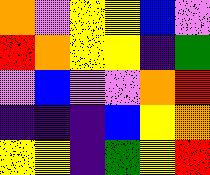[["orange", "violet", "yellow", "yellow", "blue", "violet"], ["red", "orange", "yellow", "yellow", "indigo", "green"], ["violet", "blue", "violet", "violet", "orange", "red"], ["indigo", "indigo", "indigo", "blue", "yellow", "orange"], ["yellow", "yellow", "indigo", "green", "yellow", "red"]]